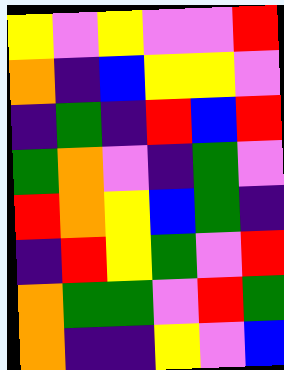[["yellow", "violet", "yellow", "violet", "violet", "red"], ["orange", "indigo", "blue", "yellow", "yellow", "violet"], ["indigo", "green", "indigo", "red", "blue", "red"], ["green", "orange", "violet", "indigo", "green", "violet"], ["red", "orange", "yellow", "blue", "green", "indigo"], ["indigo", "red", "yellow", "green", "violet", "red"], ["orange", "green", "green", "violet", "red", "green"], ["orange", "indigo", "indigo", "yellow", "violet", "blue"]]